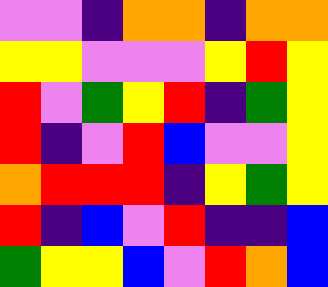[["violet", "violet", "indigo", "orange", "orange", "indigo", "orange", "orange"], ["yellow", "yellow", "violet", "violet", "violet", "yellow", "red", "yellow"], ["red", "violet", "green", "yellow", "red", "indigo", "green", "yellow"], ["red", "indigo", "violet", "red", "blue", "violet", "violet", "yellow"], ["orange", "red", "red", "red", "indigo", "yellow", "green", "yellow"], ["red", "indigo", "blue", "violet", "red", "indigo", "indigo", "blue"], ["green", "yellow", "yellow", "blue", "violet", "red", "orange", "blue"]]